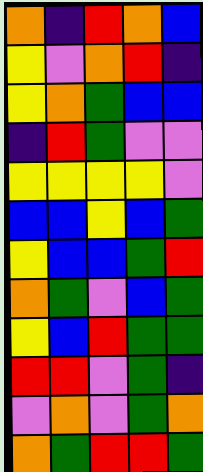[["orange", "indigo", "red", "orange", "blue"], ["yellow", "violet", "orange", "red", "indigo"], ["yellow", "orange", "green", "blue", "blue"], ["indigo", "red", "green", "violet", "violet"], ["yellow", "yellow", "yellow", "yellow", "violet"], ["blue", "blue", "yellow", "blue", "green"], ["yellow", "blue", "blue", "green", "red"], ["orange", "green", "violet", "blue", "green"], ["yellow", "blue", "red", "green", "green"], ["red", "red", "violet", "green", "indigo"], ["violet", "orange", "violet", "green", "orange"], ["orange", "green", "red", "red", "green"]]